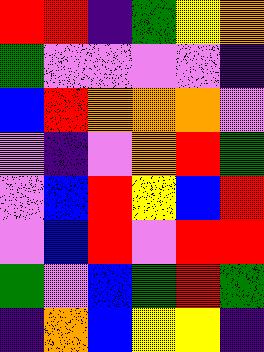[["red", "red", "indigo", "green", "yellow", "orange"], ["green", "violet", "violet", "violet", "violet", "indigo"], ["blue", "red", "orange", "orange", "orange", "violet"], ["violet", "indigo", "violet", "orange", "red", "green"], ["violet", "blue", "red", "yellow", "blue", "red"], ["violet", "blue", "red", "violet", "red", "red"], ["green", "violet", "blue", "green", "red", "green"], ["indigo", "orange", "blue", "yellow", "yellow", "indigo"]]